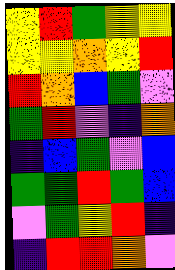[["yellow", "red", "green", "yellow", "yellow"], ["yellow", "yellow", "orange", "yellow", "red"], ["red", "orange", "blue", "green", "violet"], ["green", "red", "violet", "indigo", "orange"], ["indigo", "blue", "green", "violet", "blue"], ["green", "green", "red", "green", "blue"], ["violet", "green", "yellow", "red", "indigo"], ["indigo", "red", "red", "orange", "violet"]]